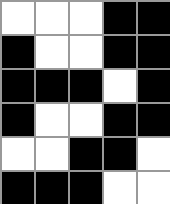[["white", "white", "white", "black", "black"], ["black", "white", "white", "black", "black"], ["black", "black", "black", "white", "black"], ["black", "white", "white", "black", "black"], ["white", "white", "black", "black", "white"], ["black", "black", "black", "white", "white"]]